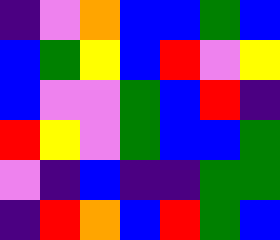[["indigo", "violet", "orange", "blue", "blue", "green", "blue"], ["blue", "green", "yellow", "blue", "red", "violet", "yellow"], ["blue", "violet", "violet", "green", "blue", "red", "indigo"], ["red", "yellow", "violet", "green", "blue", "blue", "green"], ["violet", "indigo", "blue", "indigo", "indigo", "green", "green"], ["indigo", "red", "orange", "blue", "red", "green", "blue"]]